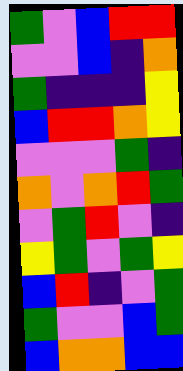[["green", "violet", "blue", "red", "red"], ["violet", "violet", "blue", "indigo", "orange"], ["green", "indigo", "indigo", "indigo", "yellow"], ["blue", "red", "red", "orange", "yellow"], ["violet", "violet", "violet", "green", "indigo"], ["orange", "violet", "orange", "red", "green"], ["violet", "green", "red", "violet", "indigo"], ["yellow", "green", "violet", "green", "yellow"], ["blue", "red", "indigo", "violet", "green"], ["green", "violet", "violet", "blue", "green"], ["blue", "orange", "orange", "blue", "blue"]]